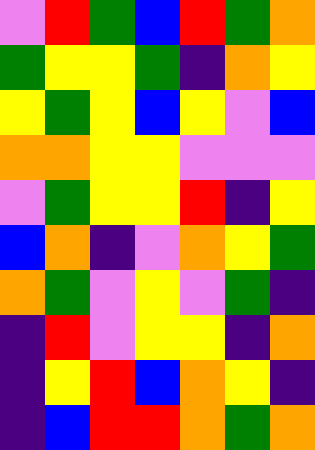[["violet", "red", "green", "blue", "red", "green", "orange"], ["green", "yellow", "yellow", "green", "indigo", "orange", "yellow"], ["yellow", "green", "yellow", "blue", "yellow", "violet", "blue"], ["orange", "orange", "yellow", "yellow", "violet", "violet", "violet"], ["violet", "green", "yellow", "yellow", "red", "indigo", "yellow"], ["blue", "orange", "indigo", "violet", "orange", "yellow", "green"], ["orange", "green", "violet", "yellow", "violet", "green", "indigo"], ["indigo", "red", "violet", "yellow", "yellow", "indigo", "orange"], ["indigo", "yellow", "red", "blue", "orange", "yellow", "indigo"], ["indigo", "blue", "red", "red", "orange", "green", "orange"]]